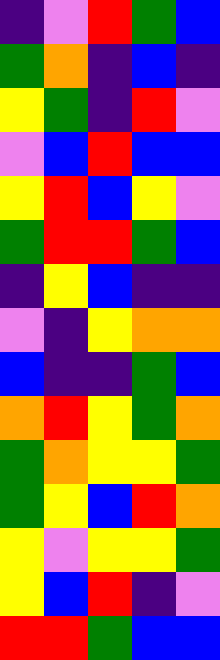[["indigo", "violet", "red", "green", "blue"], ["green", "orange", "indigo", "blue", "indigo"], ["yellow", "green", "indigo", "red", "violet"], ["violet", "blue", "red", "blue", "blue"], ["yellow", "red", "blue", "yellow", "violet"], ["green", "red", "red", "green", "blue"], ["indigo", "yellow", "blue", "indigo", "indigo"], ["violet", "indigo", "yellow", "orange", "orange"], ["blue", "indigo", "indigo", "green", "blue"], ["orange", "red", "yellow", "green", "orange"], ["green", "orange", "yellow", "yellow", "green"], ["green", "yellow", "blue", "red", "orange"], ["yellow", "violet", "yellow", "yellow", "green"], ["yellow", "blue", "red", "indigo", "violet"], ["red", "red", "green", "blue", "blue"]]